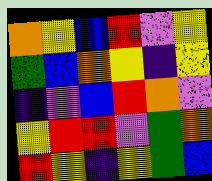[["orange", "yellow", "blue", "red", "violet", "yellow"], ["green", "blue", "orange", "yellow", "indigo", "yellow"], ["indigo", "violet", "blue", "red", "orange", "violet"], ["yellow", "red", "red", "violet", "green", "orange"], ["red", "yellow", "indigo", "yellow", "green", "blue"]]